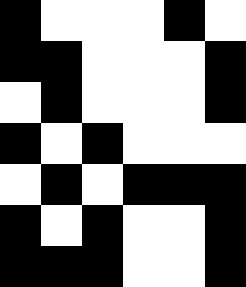[["black", "white", "white", "white", "black", "white"], ["black", "black", "white", "white", "white", "black"], ["white", "black", "white", "white", "white", "black"], ["black", "white", "black", "white", "white", "white"], ["white", "black", "white", "black", "black", "black"], ["black", "white", "black", "white", "white", "black"], ["black", "black", "black", "white", "white", "black"]]